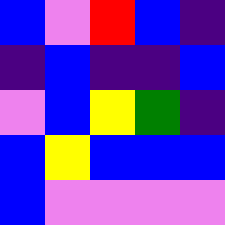[["blue", "violet", "red", "blue", "indigo"], ["indigo", "blue", "indigo", "indigo", "blue"], ["violet", "blue", "yellow", "green", "indigo"], ["blue", "yellow", "blue", "blue", "blue"], ["blue", "violet", "violet", "violet", "violet"]]